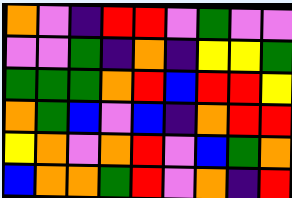[["orange", "violet", "indigo", "red", "red", "violet", "green", "violet", "violet"], ["violet", "violet", "green", "indigo", "orange", "indigo", "yellow", "yellow", "green"], ["green", "green", "green", "orange", "red", "blue", "red", "red", "yellow"], ["orange", "green", "blue", "violet", "blue", "indigo", "orange", "red", "red"], ["yellow", "orange", "violet", "orange", "red", "violet", "blue", "green", "orange"], ["blue", "orange", "orange", "green", "red", "violet", "orange", "indigo", "red"]]